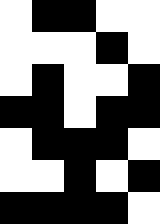[["white", "black", "black", "white", "white"], ["white", "white", "white", "black", "white"], ["white", "black", "white", "white", "black"], ["black", "black", "white", "black", "black"], ["white", "black", "black", "black", "white"], ["white", "white", "black", "white", "black"], ["black", "black", "black", "black", "white"]]